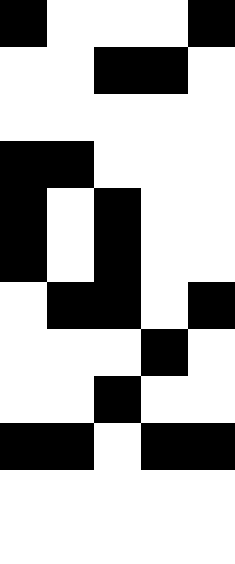[["black", "white", "white", "white", "black"], ["white", "white", "black", "black", "white"], ["white", "white", "white", "white", "white"], ["black", "black", "white", "white", "white"], ["black", "white", "black", "white", "white"], ["black", "white", "black", "white", "white"], ["white", "black", "black", "white", "black"], ["white", "white", "white", "black", "white"], ["white", "white", "black", "white", "white"], ["black", "black", "white", "black", "black"], ["white", "white", "white", "white", "white"], ["white", "white", "white", "white", "white"]]